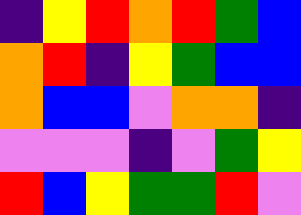[["indigo", "yellow", "red", "orange", "red", "green", "blue"], ["orange", "red", "indigo", "yellow", "green", "blue", "blue"], ["orange", "blue", "blue", "violet", "orange", "orange", "indigo"], ["violet", "violet", "violet", "indigo", "violet", "green", "yellow"], ["red", "blue", "yellow", "green", "green", "red", "violet"]]